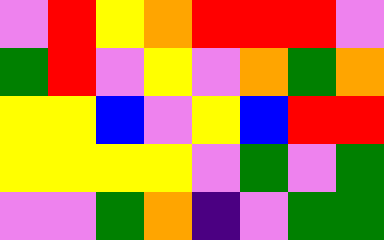[["violet", "red", "yellow", "orange", "red", "red", "red", "violet"], ["green", "red", "violet", "yellow", "violet", "orange", "green", "orange"], ["yellow", "yellow", "blue", "violet", "yellow", "blue", "red", "red"], ["yellow", "yellow", "yellow", "yellow", "violet", "green", "violet", "green"], ["violet", "violet", "green", "orange", "indigo", "violet", "green", "green"]]